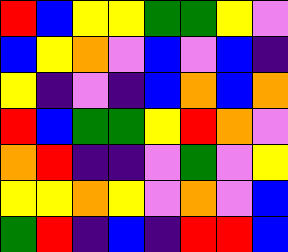[["red", "blue", "yellow", "yellow", "green", "green", "yellow", "violet"], ["blue", "yellow", "orange", "violet", "blue", "violet", "blue", "indigo"], ["yellow", "indigo", "violet", "indigo", "blue", "orange", "blue", "orange"], ["red", "blue", "green", "green", "yellow", "red", "orange", "violet"], ["orange", "red", "indigo", "indigo", "violet", "green", "violet", "yellow"], ["yellow", "yellow", "orange", "yellow", "violet", "orange", "violet", "blue"], ["green", "red", "indigo", "blue", "indigo", "red", "red", "blue"]]